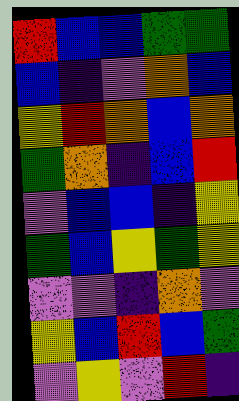[["red", "blue", "blue", "green", "green"], ["blue", "indigo", "violet", "orange", "blue"], ["yellow", "red", "orange", "blue", "orange"], ["green", "orange", "indigo", "blue", "red"], ["violet", "blue", "blue", "indigo", "yellow"], ["green", "blue", "yellow", "green", "yellow"], ["violet", "violet", "indigo", "orange", "violet"], ["yellow", "blue", "red", "blue", "green"], ["violet", "yellow", "violet", "red", "indigo"]]